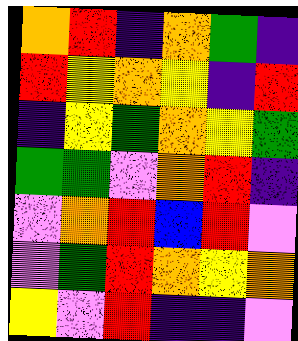[["orange", "red", "indigo", "orange", "green", "indigo"], ["red", "yellow", "orange", "yellow", "indigo", "red"], ["indigo", "yellow", "green", "orange", "yellow", "green"], ["green", "green", "violet", "orange", "red", "indigo"], ["violet", "orange", "red", "blue", "red", "violet"], ["violet", "green", "red", "orange", "yellow", "orange"], ["yellow", "violet", "red", "indigo", "indigo", "violet"]]